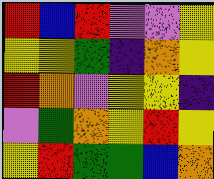[["red", "blue", "red", "violet", "violet", "yellow"], ["yellow", "yellow", "green", "indigo", "orange", "yellow"], ["red", "orange", "violet", "yellow", "yellow", "indigo"], ["violet", "green", "orange", "yellow", "red", "yellow"], ["yellow", "red", "green", "green", "blue", "orange"]]